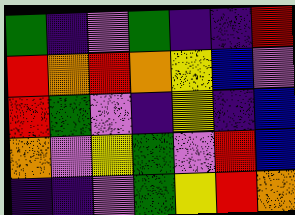[["green", "indigo", "violet", "green", "indigo", "indigo", "red"], ["red", "orange", "red", "orange", "yellow", "blue", "violet"], ["red", "green", "violet", "indigo", "yellow", "indigo", "blue"], ["orange", "violet", "yellow", "green", "violet", "red", "blue"], ["indigo", "indigo", "violet", "green", "yellow", "red", "orange"]]